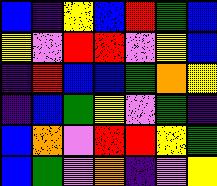[["blue", "indigo", "yellow", "blue", "red", "green", "blue"], ["yellow", "violet", "red", "red", "violet", "yellow", "blue"], ["indigo", "red", "blue", "blue", "green", "orange", "yellow"], ["indigo", "blue", "green", "yellow", "violet", "green", "indigo"], ["blue", "orange", "violet", "red", "red", "yellow", "green"], ["blue", "green", "violet", "orange", "indigo", "violet", "yellow"]]